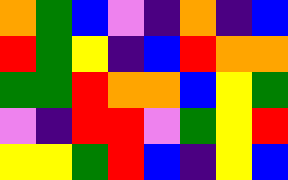[["orange", "green", "blue", "violet", "indigo", "orange", "indigo", "blue"], ["red", "green", "yellow", "indigo", "blue", "red", "orange", "orange"], ["green", "green", "red", "orange", "orange", "blue", "yellow", "green"], ["violet", "indigo", "red", "red", "violet", "green", "yellow", "red"], ["yellow", "yellow", "green", "red", "blue", "indigo", "yellow", "blue"]]